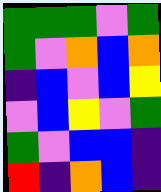[["green", "green", "green", "violet", "green"], ["green", "violet", "orange", "blue", "orange"], ["indigo", "blue", "violet", "blue", "yellow"], ["violet", "blue", "yellow", "violet", "green"], ["green", "violet", "blue", "blue", "indigo"], ["red", "indigo", "orange", "blue", "indigo"]]